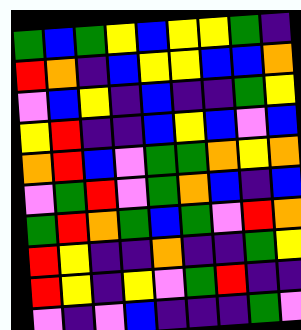[["green", "blue", "green", "yellow", "blue", "yellow", "yellow", "green", "indigo"], ["red", "orange", "indigo", "blue", "yellow", "yellow", "blue", "blue", "orange"], ["violet", "blue", "yellow", "indigo", "blue", "indigo", "indigo", "green", "yellow"], ["yellow", "red", "indigo", "indigo", "blue", "yellow", "blue", "violet", "blue"], ["orange", "red", "blue", "violet", "green", "green", "orange", "yellow", "orange"], ["violet", "green", "red", "violet", "green", "orange", "blue", "indigo", "blue"], ["green", "red", "orange", "green", "blue", "green", "violet", "red", "orange"], ["red", "yellow", "indigo", "indigo", "orange", "indigo", "indigo", "green", "yellow"], ["red", "yellow", "indigo", "yellow", "violet", "green", "red", "indigo", "indigo"], ["violet", "indigo", "violet", "blue", "indigo", "indigo", "indigo", "green", "violet"]]